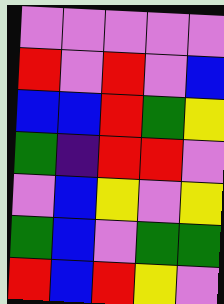[["violet", "violet", "violet", "violet", "violet"], ["red", "violet", "red", "violet", "blue"], ["blue", "blue", "red", "green", "yellow"], ["green", "indigo", "red", "red", "violet"], ["violet", "blue", "yellow", "violet", "yellow"], ["green", "blue", "violet", "green", "green"], ["red", "blue", "red", "yellow", "violet"]]